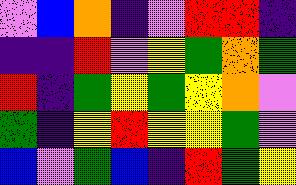[["violet", "blue", "orange", "indigo", "violet", "red", "red", "indigo"], ["indigo", "indigo", "red", "violet", "yellow", "green", "orange", "green"], ["red", "indigo", "green", "yellow", "green", "yellow", "orange", "violet"], ["green", "indigo", "yellow", "red", "yellow", "yellow", "green", "violet"], ["blue", "violet", "green", "blue", "indigo", "red", "green", "yellow"]]